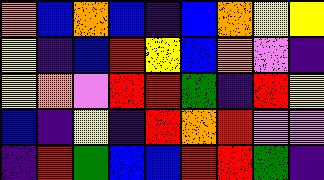[["orange", "blue", "orange", "blue", "indigo", "blue", "orange", "yellow", "yellow"], ["yellow", "indigo", "blue", "red", "yellow", "blue", "orange", "violet", "indigo"], ["yellow", "orange", "violet", "red", "red", "green", "indigo", "red", "yellow"], ["blue", "indigo", "yellow", "indigo", "red", "orange", "red", "violet", "violet"], ["indigo", "red", "green", "blue", "blue", "red", "red", "green", "indigo"]]